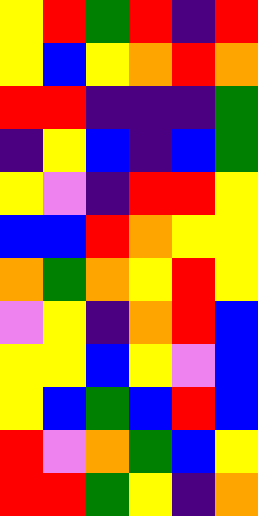[["yellow", "red", "green", "red", "indigo", "red"], ["yellow", "blue", "yellow", "orange", "red", "orange"], ["red", "red", "indigo", "indigo", "indigo", "green"], ["indigo", "yellow", "blue", "indigo", "blue", "green"], ["yellow", "violet", "indigo", "red", "red", "yellow"], ["blue", "blue", "red", "orange", "yellow", "yellow"], ["orange", "green", "orange", "yellow", "red", "yellow"], ["violet", "yellow", "indigo", "orange", "red", "blue"], ["yellow", "yellow", "blue", "yellow", "violet", "blue"], ["yellow", "blue", "green", "blue", "red", "blue"], ["red", "violet", "orange", "green", "blue", "yellow"], ["red", "red", "green", "yellow", "indigo", "orange"]]